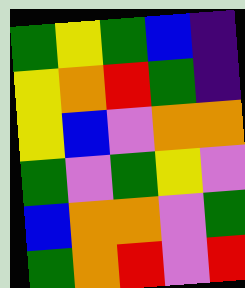[["green", "yellow", "green", "blue", "indigo"], ["yellow", "orange", "red", "green", "indigo"], ["yellow", "blue", "violet", "orange", "orange"], ["green", "violet", "green", "yellow", "violet"], ["blue", "orange", "orange", "violet", "green"], ["green", "orange", "red", "violet", "red"]]